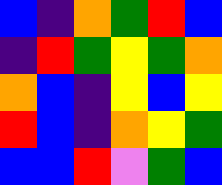[["blue", "indigo", "orange", "green", "red", "blue"], ["indigo", "red", "green", "yellow", "green", "orange"], ["orange", "blue", "indigo", "yellow", "blue", "yellow"], ["red", "blue", "indigo", "orange", "yellow", "green"], ["blue", "blue", "red", "violet", "green", "blue"]]